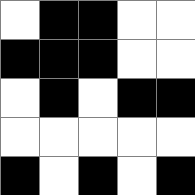[["white", "black", "black", "white", "white"], ["black", "black", "black", "white", "white"], ["white", "black", "white", "black", "black"], ["white", "white", "white", "white", "white"], ["black", "white", "black", "white", "black"]]